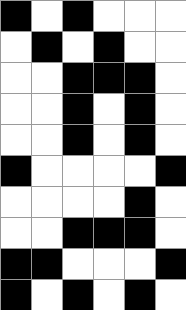[["black", "white", "black", "white", "white", "white"], ["white", "black", "white", "black", "white", "white"], ["white", "white", "black", "black", "black", "white"], ["white", "white", "black", "white", "black", "white"], ["white", "white", "black", "white", "black", "white"], ["black", "white", "white", "white", "white", "black"], ["white", "white", "white", "white", "black", "white"], ["white", "white", "black", "black", "black", "white"], ["black", "black", "white", "white", "white", "black"], ["black", "white", "black", "white", "black", "white"]]